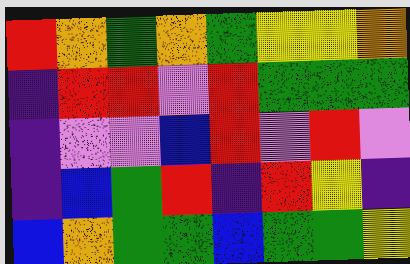[["red", "orange", "green", "orange", "green", "yellow", "yellow", "orange"], ["indigo", "red", "red", "violet", "red", "green", "green", "green"], ["indigo", "violet", "violet", "blue", "red", "violet", "red", "violet"], ["indigo", "blue", "green", "red", "indigo", "red", "yellow", "indigo"], ["blue", "orange", "green", "green", "blue", "green", "green", "yellow"]]